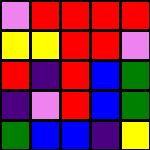[["violet", "red", "red", "red", "red"], ["yellow", "yellow", "red", "red", "violet"], ["red", "indigo", "red", "blue", "green"], ["indigo", "violet", "red", "blue", "green"], ["green", "blue", "blue", "indigo", "yellow"]]